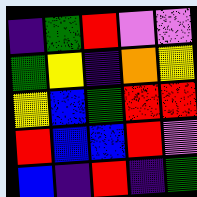[["indigo", "green", "red", "violet", "violet"], ["green", "yellow", "indigo", "orange", "yellow"], ["yellow", "blue", "green", "red", "red"], ["red", "blue", "blue", "red", "violet"], ["blue", "indigo", "red", "indigo", "green"]]